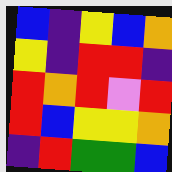[["blue", "indigo", "yellow", "blue", "orange"], ["yellow", "indigo", "red", "red", "indigo"], ["red", "orange", "red", "violet", "red"], ["red", "blue", "yellow", "yellow", "orange"], ["indigo", "red", "green", "green", "blue"]]